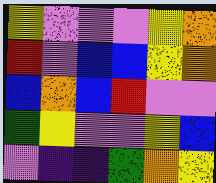[["yellow", "violet", "violet", "violet", "yellow", "orange"], ["red", "violet", "blue", "blue", "yellow", "orange"], ["blue", "orange", "blue", "red", "violet", "violet"], ["green", "yellow", "violet", "violet", "yellow", "blue"], ["violet", "indigo", "indigo", "green", "orange", "yellow"]]